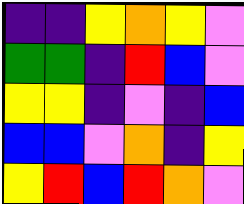[["indigo", "indigo", "yellow", "orange", "yellow", "violet"], ["green", "green", "indigo", "red", "blue", "violet"], ["yellow", "yellow", "indigo", "violet", "indigo", "blue"], ["blue", "blue", "violet", "orange", "indigo", "yellow"], ["yellow", "red", "blue", "red", "orange", "violet"]]